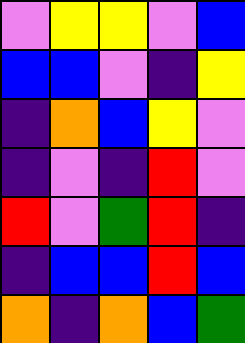[["violet", "yellow", "yellow", "violet", "blue"], ["blue", "blue", "violet", "indigo", "yellow"], ["indigo", "orange", "blue", "yellow", "violet"], ["indigo", "violet", "indigo", "red", "violet"], ["red", "violet", "green", "red", "indigo"], ["indigo", "blue", "blue", "red", "blue"], ["orange", "indigo", "orange", "blue", "green"]]